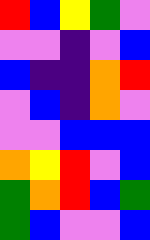[["red", "blue", "yellow", "green", "violet"], ["violet", "violet", "indigo", "violet", "blue"], ["blue", "indigo", "indigo", "orange", "red"], ["violet", "blue", "indigo", "orange", "violet"], ["violet", "violet", "blue", "blue", "blue"], ["orange", "yellow", "red", "violet", "blue"], ["green", "orange", "red", "blue", "green"], ["green", "blue", "violet", "violet", "blue"]]